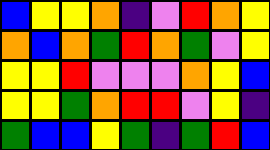[["blue", "yellow", "yellow", "orange", "indigo", "violet", "red", "orange", "yellow"], ["orange", "blue", "orange", "green", "red", "orange", "green", "violet", "yellow"], ["yellow", "yellow", "red", "violet", "violet", "violet", "orange", "yellow", "blue"], ["yellow", "yellow", "green", "orange", "red", "red", "violet", "yellow", "indigo"], ["green", "blue", "blue", "yellow", "green", "indigo", "green", "red", "blue"]]